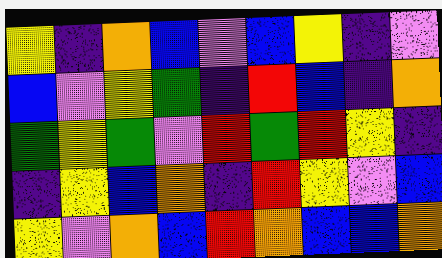[["yellow", "indigo", "orange", "blue", "violet", "blue", "yellow", "indigo", "violet"], ["blue", "violet", "yellow", "green", "indigo", "red", "blue", "indigo", "orange"], ["green", "yellow", "green", "violet", "red", "green", "red", "yellow", "indigo"], ["indigo", "yellow", "blue", "orange", "indigo", "red", "yellow", "violet", "blue"], ["yellow", "violet", "orange", "blue", "red", "orange", "blue", "blue", "orange"]]